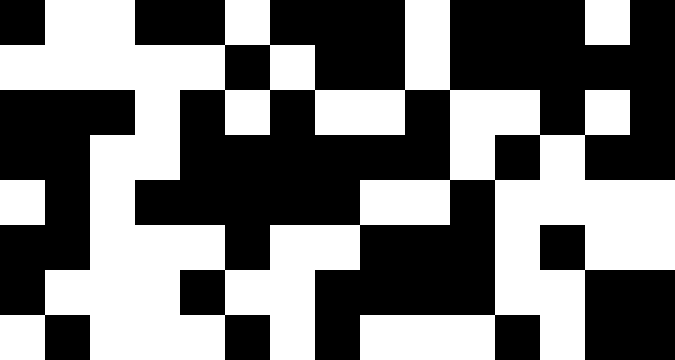[["black", "white", "white", "black", "black", "white", "black", "black", "black", "white", "black", "black", "black", "white", "black"], ["white", "white", "white", "white", "white", "black", "white", "black", "black", "white", "black", "black", "black", "black", "black"], ["black", "black", "black", "white", "black", "white", "black", "white", "white", "black", "white", "white", "black", "white", "black"], ["black", "black", "white", "white", "black", "black", "black", "black", "black", "black", "white", "black", "white", "black", "black"], ["white", "black", "white", "black", "black", "black", "black", "black", "white", "white", "black", "white", "white", "white", "white"], ["black", "black", "white", "white", "white", "black", "white", "white", "black", "black", "black", "white", "black", "white", "white"], ["black", "white", "white", "white", "black", "white", "white", "black", "black", "black", "black", "white", "white", "black", "black"], ["white", "black", "white", "white", "white", "black", "white", "black", "white", "white", "white", "black", "white", "black", "black"]]